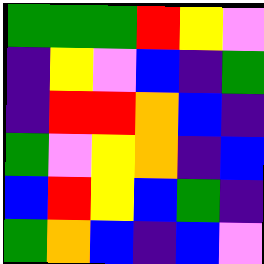[["green", "green", "green", "red", "yellow", "violet"], ["indigo", "yellow", "violet", "blue", "indigo", "green"], ["indigo", "red", "red", "orange", "blue", "indigo"], ["green", "violet", "yellow", "orange", "indigo", "blue"], ["blue", "red", "yellow", "blue", "green", "indigo"], ["green", "orange", "blue", "indigo", "blue", "violet"]]